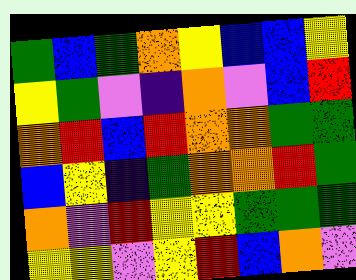[["green", "blue", "green", "orange", "yellow", "blue", "blue", "yellow"], ["yellow", "green", "violet", "indigo", "orange", "violet", "blue", "red"], ["orange", "red", "blue", "red", "orange", "orange", "green", "green"], ["blue", "yellow", "indigo", "green", "orange", "orange", "red", "green"], ["orange", "violet", "red", "yellow", "yellow", "green", "green", "green"], ["yellow", "yellow", "violet", "yellow", "red", "blue", "orange", "violet"]]